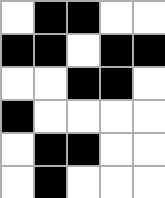[["white", "black", "black", "white", "white"], ["black", "black", "white", "black", "black"], ["white", "white", "black", "black", "white"], ["black", "white", "white", "white", "white"], ["white", "black", "black", "white", "white"], ["white", "black", "white", "white", "white"]]